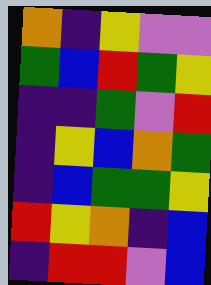[["orange", "indigo", "yellow", "violet", "violet"], ["green", "blue", "red", "green", "yellow"], ["indigo", "indigo", "green", "violet", "red"], ["indigo", "yellow", "blue", "orange", "green"], ["indigo", "blue", "green", "green", "yellow"], ["red", "yellow", "orange", "indigo", "blue"], ["indigo", "red", "red", "violet", "blue"]]